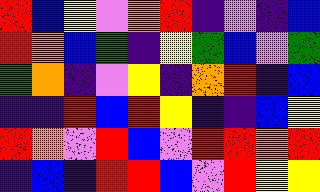[["red", "blue", "yellow", "violet", "orange", "red", "indigo", "violet", "indigo", "blue"], ["red", "orange", "blue", "green", "indigo", "yellow", "green", "blue", "violet", "green"], ["green", "orange", "indigo", "violet", "yellow", "indigo", "orange", "red", "indigo", "blue"], ["indigo", "indigo", "red", "blue", "red", "yellow", "indigo", "indigo", "blue", "yellow"], ["red", "orange", "violet", "red", "blue", "violet", "red", "red", "orange", "red"], ["indigo", "blue", "indigo", "red", "red", "blue", "violet", "red", "yellow", "yellow"]]